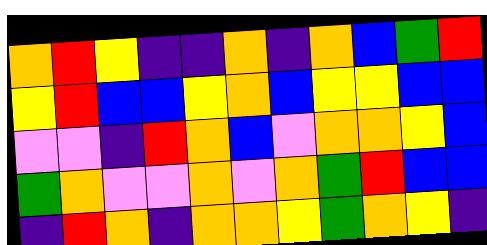[["orange", "red", "yellow", "indigo", "indigo", "orange", "indigo", "orange", "blue", "green", "red"], ["yellow", "red", "blue", "blue", "yellow", "orange", "blue", "yellow", "yellow", "blue", "blue"], ["violet", "violet", "indigo", "red", "orange", "blue", "violet", "orange", "orange", "yellow", "blue"], ["green", "orange", "violet", "violet", "orange", "violet", "orange", "green", "red", "blue", "blue"], ["indigo", "red", "orange", "indigo", "orange", "orange", "yellow", "green", "orange", "yellow", "indigo"]]